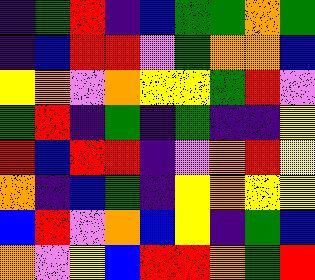[["indigo", "green", "red", "indigo", "blue", "green", "green", "orange", "green"], ["indigo", "blue", "red", "red", "violet", "green", "orange", "orange", "blue"], ["yellow", "orange", "violet", "orange", "yellow", "yellow", "green", "red", "violet"], ["green", "red", "indigo", "green", "indigo", "green", "indigo", "indigo", "yellow"], ["red", "blue", "red", "red", "indigo", "violet", "orange", "red", "yellow"], ["orange", "indigo", "blue", "green", "indigo", "yellow", "orange", "yellow", "yellow"], ["blue", "red", "violet", "orange", "blue", "yellow", "indigo", "green", "blue"], ["orange", "violet", "yellow", "blue", "red", "red", "orange", "green", "red"]]